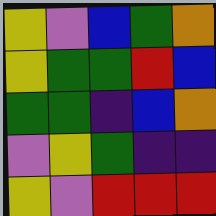[["yellow", "violet", "blue", "green", "orange"], ["yellow", "green", "green", "red", "blue"], ["green", "green", "indigo", "blue", "orange"], ["violet", "yellow", "green", "indigo", "indigo"], ["yellow", "violet", "red", "red", "red"]]